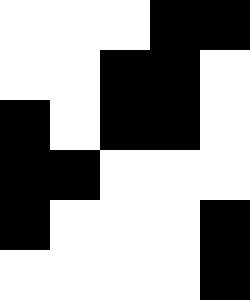[["white", "white", "white", "black", "black"], ["white", "white", "black", "black", "white"], ["black", "white", "black", "black", "white"], ["black", "black", "white", "white", "white"], ["black", "white", "white", "white", "black"], ["white", "white", "white", "white", "black"]]